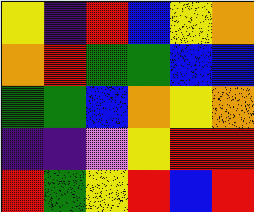[["yellow", "indigo", "red", "blue", "yellow", "orange"], ["orange", "red", "green", "green", "blue", "blue"], ["green", "green", "blue", "orange", "yellow", "orange"], ["indigo", "indigo", "violet", "yellow", "red", "red"], ["red", "green", "yellow", "red", "blue", "red"]]